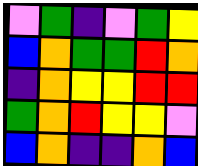[["violet", "green", "indigo", "violet", "green", "yellow"], ["blue", "orange", "green", "green", "red", "orange"], ["indigo", "orange", "yellow", "yellow", "red", "red"], ["green", "orange", "red", "yellow", "yellow", "violet"], ["blue", "orange", "indigo", "indigo", "orange", "blue"]]